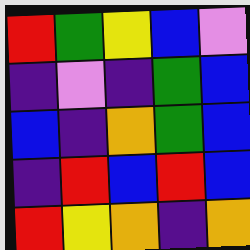[["red", "green", "yellow", "blue", "violet"], ["indigo", "violet", "indigo", "green", "blue"], ["blue", "indigo", "orange", "green", "blue"], ["indigo", "red", "blue", "red", "blue"], ["red", "yellow", "orange", "indigo", "orange"]]